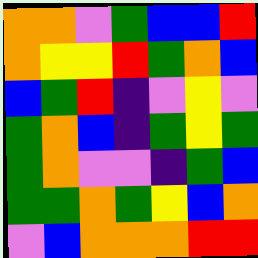[["orange", "orange", "violet", "green", "blue", "blue", "red"], ["orange", "yellow", "yellow", "red", "green", "orange", "blue"], ["blue", "green", "red", "indigo", "violet", "yellow", "violet"], ["green", "orange", "blue", "indigo", "green", "yellow", "green"], ["green", "orange", "violet", "violet", "indigo", "green", "blue"], ["green", "green", "orange", "green", "yellow", "blue", "orange"], ["violet", "blue", "orange", "orange", "orange", "red", "red"]]